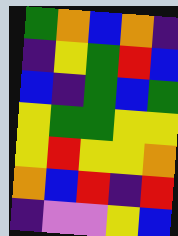[["green", "orange", "blue", "orange", "indigo"], ["indigo", "yellow", "green", "red", "blue"], ["blue", "indigo", "green", "blue", "green"], ["yellow", "green", "green", "yellow", "yellow"], ["yellow", "red", "yellow", "yellow", "orange"], ["orange", "blue", "red", "indigo", "red"], ["indigo", "violet", "violet", "yellow", "blue"]]